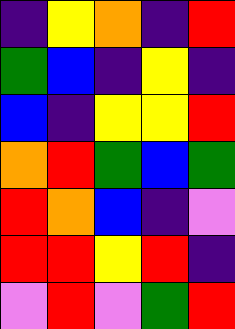[["indigo", "yellow", "orange", "indigo", "red"], ["green", "blue", "indigo", "yellow", "indigo"], ["blue", "indigo", "yellow", "yellow", "red"], ["orange", "red", "green", "blue", "green"], ["red", "orange", "blue", "indigo", "violet"], ["red", "red", "yellow", "red", "indigo"], ["violet", "red", "violet", "green", "red"]]